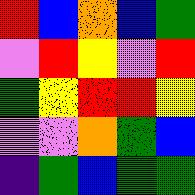[["red", "blue", "orange", "blue", "green"], ["violet", "red", "yellow", "violet", "red"], ["green", "yellow", "red", "red", "yellow"], ["violet", "violet", "orange", "green", "blue"], ["indigo", "green", "blue", "green", "green"]]